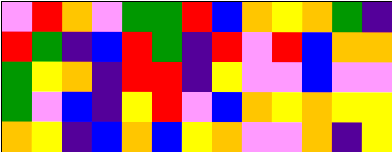[["violet", "red", "orange", "violet", "green", "green", "red", "blue", "orange", "yellow", "orange", "green", "indigo"], ["red", "green", "indigo", "blue", "red", "green", "indigo", "red", "violet", "red", "blue", "orange", "orange"], ["green", "yellow", "orange", "indigo", "red", "red", "indigo", "yellow", "violet", "violet", "blue", "violet", "violet"], ["green", "violet", "blue", "indigo", "yellow", "red", "violet", "blue", "orange", "yellow", "orange", "yellow", "yellow"], ["orange", "yellow", "indigo", "blue", "orange", "blue", "yellow", "orange", "violet", "violet", "orange", "indigo", "yellow"]]